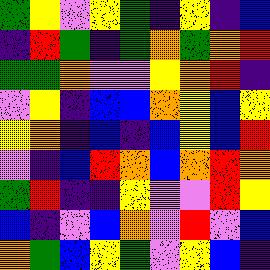[["green", "yellow", "violet", "yellow", "green", "indigo", "yellow", "indigo", "blue"], ["indigo", "red", "green", "indigo", "green", "orange", "green", "orange", "red"], ["green", "green", "orange", "violet", "violet", "yellow", "orange", "red", "indigo"], ["violet", "yellow", "indigo", "blue", "blue", "orange", "yellow", "blue", "yellow"], ["yellow", "orange", "indigo", "blue", "indigo", "blue", "yellow", "blue", "red"], ["violet", "indigo", "blue", "red", "orange", "blue", "orange", "red", "orange"], ["green", "red", "indigo", "indigo", "yellow", "violet", "violet", "red", "yellow"], ["blue", "indigo", "violet", "blue", "orange", "violet", "red", "violet", "blue"], ["orange", "green", "blue", "yellow", "green", "violet", "yellow", "blue", "indigo"]]